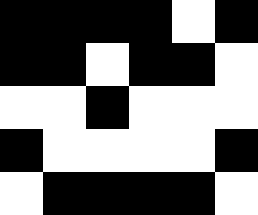[["black", "black", "black", "black", "white", "black"], ["black", "black", "white", "black", "black", "white"], ["white", "white", "black", "white", "white", "white"], ["black", "white", "white", "white", "white", "black"], ["white", "black", "black", "black", "black", "white"]]